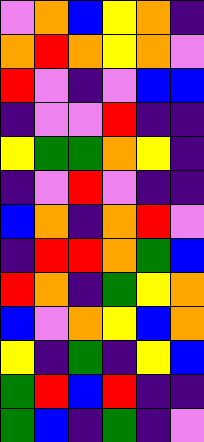[["violet", "orange", "blue", "yellow", "orange", "indigo"], ["orange", "red", "orange", "yellow", "orange", "violet"], ["red", "violet", "indigo", "violet", "blue", "blue"], ["indigo", "violet", "violet", "red", "indigo", "indigo"], ["yellow", "green", "green", "orange", "yellow", "indigo"], ["indigo", "violet", "red", "violet", "indigo", "indigo"], ["blue", "orange", "indigo", "orange", "red", "violet"], ["indigo", "red", "red", "orange", "green", "blue"], ["red", "orange", "indigo", "green", "yellow", "orange"], ["blue", "violet", "orange", "yellow", "blue", "orange"], ["yellow", "indigo", "green", "indigo", "yellow", "blue"], ["green", "red", "blue", "red", "indigo", "indigo"], ["green", "blue", "indigo", "green", "indigo", "violet"]]